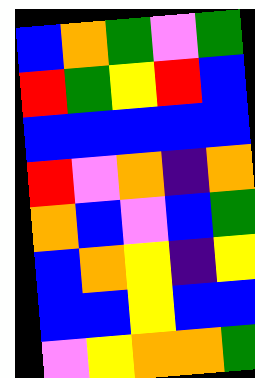[["blue", "orange", "green", "violet", "green"], ["red", "green", "yellow", "red", "blue"], ["blue", "blue", "blue", "blue", "blue"], ["red", "violet", "orange", "indigo", "orange"], ["orange", "blue", "violet", "blue", "green"], ["blue", "orange", "yellow", "indigo", "yellow"], ["blue", "blue", "yellow", "blue", "blue"], ["violet", "yellow", "orange", "orange", "green"]]